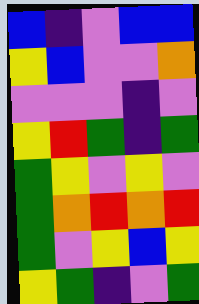[["blue", "indigo", "violet", "blue", "blue"], ["yellow", "blue", "violet", "violet", "orange"], ["violet", "violet", "violet", "indigo", "violet"], ["yellow", "red", "green", "indigo", "green"], ["green", "yellow", "violet", "yellow", "violet"], ["green", "orange", "red", "orange", "red"], ["green", "violet", "yellow", "blue", "yellow"], ["yellow", "green", "indigo", "violet", "green"]]